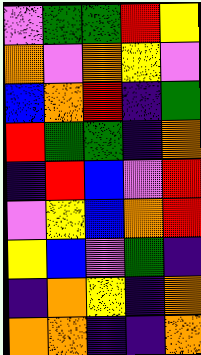[["violet", "green", "green", "red", "yellow"], ["orange", "violet", "orange", "yellow", "violet"], ["blue", "orange", "red", "indigo", "green"], ["red", "green", "green", "indigo", "orange"], ["indigo", "red", "blue", "violet", "red"], ["violet", "yellow", "blue", "orange", "red"], ["yellow", "blue", "violet", "green", "indigo"], ["indigo", "orange", "yellow", "indigo", "orange"], ["orange", "orange", "indigo", "indigo", "orange"]]